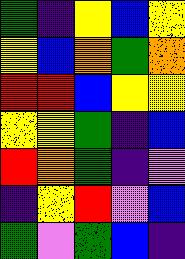[["green", "indigo", "yellow", "blue", "yellow"], ["yellow", "blue", "orange", "green", "orange"], ["red", "red", "blue", "yellow", "yellow"], ["yellow", "yellow", "green", "indigo", "blue"], ["red", "orange", "green", "indigo", "violet"], ["indigo", "yellow", "red", "violet", "blue"], ["green", "violet", "green", "blue", "indigo"]]